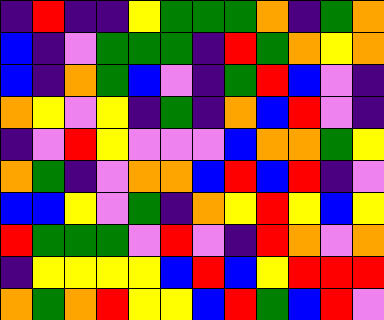[["indigo", "red", "indigo", "indigo", "yellow", "green", "green", "green", "orange", "indigo", "green", "orange"], ["blue", "indigo", "violet", "green", "green", "green", "indigo", "red", "green", "orange", "yellow", "orange"], ["blue", "indigo", "orange", "green", "blue", "violet", "indigo", "green", "red", "blue", "violet", "indigo"], ["orange", "yellow", "violet", "yellow", "indigo", "green", "indigo", "orange", "blue", "red", "violet", "indigo"], ["indigo", "violet", "red", "yellow", "violet", "violet", "violet", "blue", "orange", "orange", "green", "yellow"], ["orange", "green", "indigo", "violet", "orange", "orange", "blue", "red", "blue", "red", "indigo", "violet"], ["blue", "blue", "yellow", "violet", "green", "indigo", "orange", "yellow", "red", "yellow", "blue", "yellow"], ["red", "green", "green", "green", "violet", "red", "violet", "indigo", "red", "orange", "violet", "orange"], ["indigo", "yellow", "yellow", "yellow", "yellow", "blue", "red", "blue", "yellow", "red", "red", "red"], ["orange", "green", "orange", "red", "yellow", "yellow", "blue", "red", "green", "blue", "red", "violet"]]